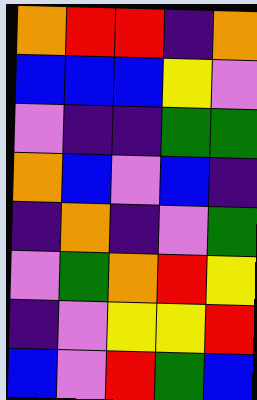[["orange", "red", "red", "indigo", "orange"], ["blue", "blue", "blue", "yellow", "violet"], ["violet", "indigo", "indigo", "green", "green"], ["orange", "blue", "violet", "blue", "indigo"], ["indigo", "orange", "indigo", "violet", "green"], ["violet", "green", "orange", "red", "yellow"], ["indigo", "violet", "yellow", "yellow", "red"], ["blue", "violet", "red", "green", "blue"]]